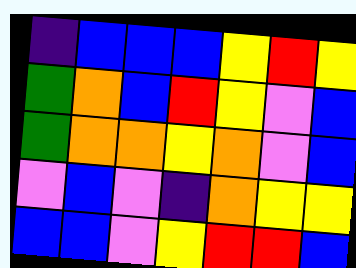[["indigo", "blue", "blue", "blue", "yellow", "red", "yellow"], ["green", "orange", "blue", "red", "yellow", "violet", "blue"], ["green", "orange", "orange", "yellow", "orange", "violet", "blue"], ["violet", "blue", "violet", "indigo", "orange", "yellow", "yellow"], ["blue", "blue", "violet", "yellow", "red", "red", "blue"]]